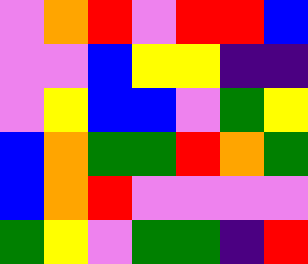[["violet", "orange", "red", "violet", "red", "red", "blue"], ["violet", "violet", "blue", "yellow", "yellow", "indigo", "indigo"], ["violet", "yellow", "blue", "blue", "violet", "green", "yellow"], ["blue", "orange", "green", "green", "red", "orange", "green"], ["blue", "orange", "red", "violet", "violet", "violet", "violet"], ["green", "yellow", "violet", "green", "green", "indigo", "red"]]